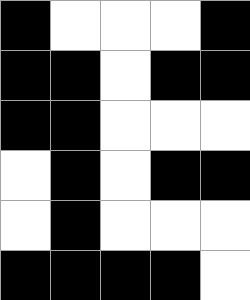[["black", "white", "white", "white", "black"], ["black", "black", "white", "black", "black"], ["black", "black", "white", "white", "white"], ["white", "black", "white", "black", "black"], ["white", "black", "white", "white", "white"], ["black", "black", "black", "black", "white"]]